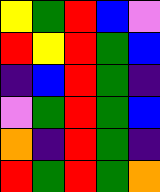[["yellow", "green", "red", "blue", "violet"], ["red", "yellow", "red", "green", "blue"], ["indigo", "blue", "red", "green", "indigo"], ["violet", "green", "red", "green", "blue"], ["orange", "indigo", "red", "green", "indigo"], ["red", "green", "red", "green", "orange"]]